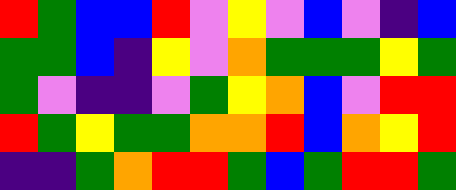[["red", "green", "blue", "blue", "red", "violet", "yellow", "violet", "blue", "violet", "indigo", "blue"], ["green", "green", "blue", "indigo", "yellow", "violet", "orange", "green", "green", "green", "yellow", "green"], ["green", "violet", "indigo", "indigo", "violet", "green", "yellow", "orange", "blue", "violet", "red", "red"], ["red", "green", "yellow", "green", "green", "orange", "orange", "red", "blue", "orange", "yellow", "red"], ["indigo", "indigo", "green", "orange", "red", "red", "green", "blue", "green", "red", "red", "green"]]